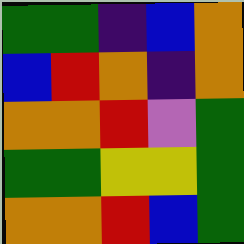[["green", "green", "indigo", "blue", "orange"], ["blue", "red", "orange", "indigo", "orange"], ["orange", "orange", "red", "violet", "green"], ["green", "green", "yellow", "yellow", "green"], ["orange", "orange", "red", "blue", "green"]]